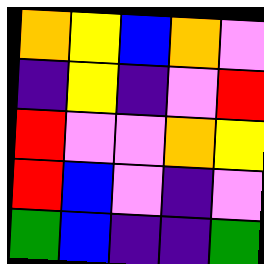[["orange", "yellow", "blue", "orange", "violet"], ["indigo", "yellow", "indigo", "violet", "red"], ["red", "violet", "violet", "orange", "yellow"], ["red", "blue", "violet", "indigo", "violet"], ["green", "blue", "indigo", "indigo", "green"]]